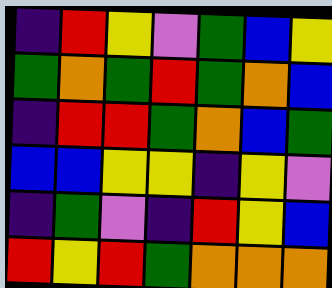[["indigo", "red", "yellow", "violet", "green", "blue", "yellow"], ["green", "orange", "green", "red", "green", "orange", "blue"], ["indigo", "red", "red", "green", "orange", "blue", "green"], ["blue", "blue", "yellow", "yellow", "indigo", "yellow", "violet"], ["indigo", "green", "violet", "indigo", "red", "yellow", "blue"], ["red", "yellow", "red", "green", "orange", "orange", "orange"]]